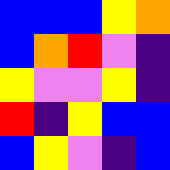[["blue", "blue", "blue", "yellow", "orange"], ["blue", "orange", "red", "violet", "indigo"], ["yellow", "violet", "violet", "yellow", "indigo"], ["red", "indigo", "yellow", "blue", "blue"], ["blue", "yellow", "violet", "indigo", "blue"]]